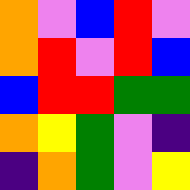[["orange", "violet", "blue", "red", "violet"], ["orange", "red", "violet", "red", "blue"], ["blue", "red", "red", "green", "green"], ["orange", "yellow", "green", "violet", "indigo"], ["indigo", "orange", "green", "violet", "yellow"]]